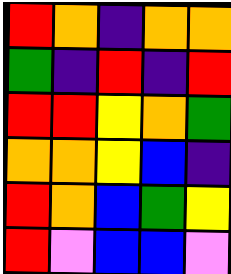[["red", "orange", "indigo", "orange", "orange"], ["green", "indigo", "red", "indigo", "red"], ["red", "red", "yellow", "orange", "green"], ["orange", "orange", "yellow", "blue", "indigo"], ["red", "orange", "blue", "green", "yellow"], ["red", "violet", "blue", "blue", "violet"]]